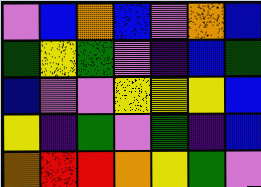[["violet", "blue", "orange", "blue", "violet", "orange", "blue"], ["green", "yellow", "green", "violet", "indigo", "blue", "green"], ["blue", "violet", "violet", "yellow", "yellow", "yellow", "blue"], ["yellow", "indigo", "green", "violet", "green", "indigo", "blue"], ["orange", "red", "red", "orange", "yellow", "green", "violet"]]